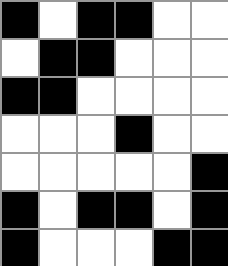[["black", "white", "black", "black", "white", "white"], ["white", "black", "black", "white", "white", "white"], ["black", "black", "white", "white", "white", "white"], ["white", "white", "white", "black", "white", "white"], ["white", "white", "white", "white", "white", "black"], ["black", "white", "black", "black", "white", "black"], ["black", "white", "white", "white", "black", "black"]]